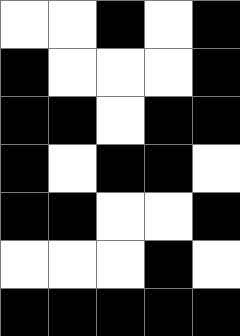[["white", "white", "black", "white", "black"], ["black", "white", "white", "white", "black"], ["black", "black", "white", "black", "black"], ["black", "white", "black", "black", "white"], ["black", "black", "white", "white", "black"], ["white", "white", "white", "black", "white"], ["black", "black", "black", "black", "black"]]